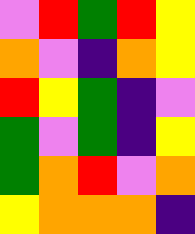[["violet", "red", "green", "red", "yellow"], ["orange", "violet", "indigo", "orange", "yellow"], ["red", "yellow", "green", "indigo", "violet"], ["green", "violet", "green", "indigo", "yellow"], ["green", "orange", "red", "violet", "orange"], ["yellow", "orange", "orange", "orange", "indigo"]]